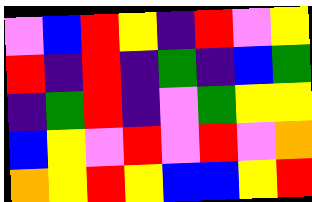[["violet", "blue", "red", "yellow", "indigo", "red", "violet", "yellow"], ["red", "indigo", "red", "indigo", "green", "indigo", "blue", "green"], ["indigo", "green", "red", "indigo", "violet", "green", "yellow", "yellow"], ["blue", "yellow", "violet", "red", "violet", "red", "violet", "orange"], ["orange", "yellow", "red", "yellow", "blue", "blue", "yellow", "red"]]